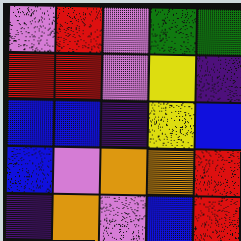[["violet", "red", "violet", "green", "green"], ["red", "red", "violet", "yellow", "indigo"], ["blue", "blue", "indigo", "yellow", "blue"], ["blue", "violet", "orange", "orange", "red"], ["indigo", "orange", "violet", "blue", "red"]]